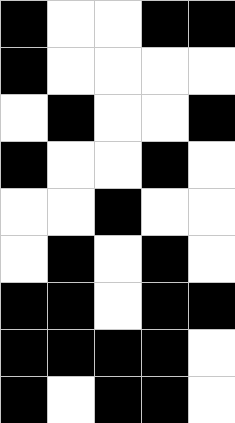[["black", "white", "white", "black", "black"], ["black", "white", "white", "white", "white"], ["white", "black", "white", "white", "black"], ["black", "white", "white", "black", "white"], ["white", "white", "black", "white", "white"], ["white", "black", "white", "black", "white"], ["black", "black", "white", "black", "black"], ["black", "black", "black", "black", "white"], ["black", "white", "black", "black", "white"]]